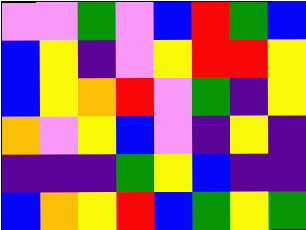[["violet", "violet", "green", "violet", "blue", "red", "green", "blue"], ["blue", "yellow", "indigo", "violet", "yellow", "red", "red", "yellow"], ["blue", "yellow", "orange", "red", "violet", "green", "indigo", "yellow"], ["orange", "violet", "yellow", "blue", "violet", "indigo", "yellow", "indigo"], ["indigo", "indigo", "indigo", "green", "yellow", "blue", "indigo", "indigo"], ["blue", "orange", "yellow", "red", "blue", "green", "yellow", "green"]]